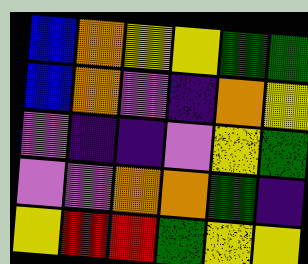[["blue", "orange", "yellow", "yellow", "green", "green"], ["blue", "orange", "violet", "indigo", "orange", "yellow"], ["violet", "indigo", "indigo", "violet", "yellow", "green"], ["violet", "violet", "orange", "orange", "green", "indigo"], ["yellow", "red", "red", "green", "yellow", "yellow"]]